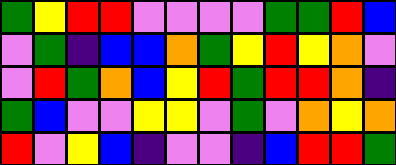[["green", "yellow", "red", "red", "violet", "violet", "violet", "violet", "green", "green", "red", "blue"], ["violet", "green", "indigo", "blue", "blue", "orange", "green", "yellow", "red", "yellow", "orange", "violet"], ["violet", "red", "green", "orange", "blue", "yellow", "red", "green", "red", "red", "orange", "indigo"], ["green", "blue", "violet", "violet", "yellow", "yellow", "violet", "green", "violet", "orange", "yellow", "orange"], ["red", "violet", "yellow", "blue", "indigo", "violet", "violet", "indigo", "blue", "red", "red", "green"]]